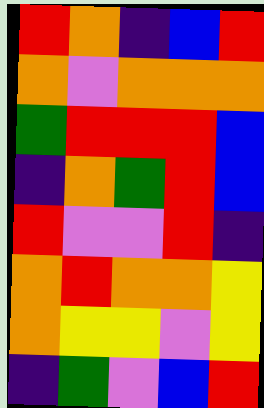[["red", "orange", "indigo", "blue", "red"], ["orange", "violet", "orange", "orange", "orange"], ["green", "red", "red", "red", "blue"], ["indigo", "orange", "green", "red", "blue"], ["red", "violet", "violet", "red", "indigo"], ["orange", "red", "orange", "orange", "yellow"], ["orange", "yellow", "yellow", "violet", "yellow"], ["indigo", "green", "violet", "blue", "red"]]